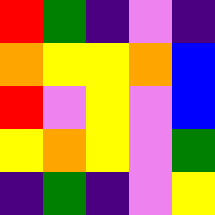[["red", "green", "indigo", "violet", "indigo"], ["orange", "yellow", "yellow", "orange", "blue"], ["red", "violet", "yellow", "violet", "blue"], ["yellow", "orange", "yellow", "violet", "green"], ["indigo", "green", "indigo", "violet", "yellow"]]